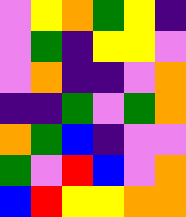[["violet", "yellow", "orange", "green", "yellow", "indigo"], ["violet", "green", "indigo", "yellow", "yellow", "violet"], ["violet", "orange", "indigo", "indigo", "violet", "orange"], ["indigo", "indigo", "green", "violet", "green", "orange"], ["orange", "green", "blue", "indigo", "violet", "violet"], ["green", "violet", "red", "blue", "violet", "orange"], ["blue", "red", "yellow", "yellow", "orange", "orange"]]